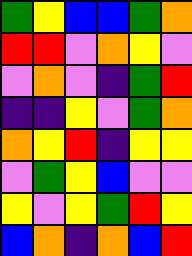[["green", "yellow", "blue", "blue", "green", "orange"], ["red", "red", "violet", "orange", "yellow", "violet"], ["violet", "orange", "violet", "indigo", "green", "red"], ["indigo", "indigo", "yellow", "violet", "green", "orange"], ["orange", "yellow", "red", "indigo", "yellow", "yellow"], ["violet", "green", "yellow", "blue", "violet", "violet"], ["yellow", "violet", "yellow", "green", "red", "yellow"], ["blue", "orange", "indigo", "orange", "blue", "red"]]